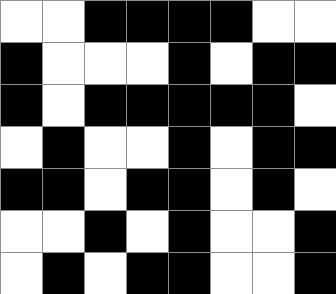[["white", "white", "black", "black", "black", "black", "white", "white"], ["black", "white", "white", "white", "black", "white", "black", "black"], ["black", "white", "black", "black", "black", "black", "black", "white"], ["white", "black", "white", "white", "black", "white", "black", "black"], ["black", "black", "white", "black", "black", "white", "black", "white"], ["white", "white", "black", "white", "black", "white", "white", "black"], ["white", "black", "white", "black", "black", "white", "white", "black"]]